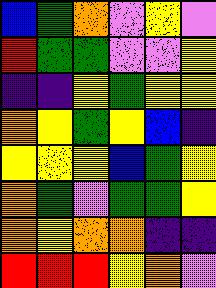[["blue", "green", "orange", "violet", "yellow", "violet"], ["red", "green", "green", "violet", "violet", "yellow"], ["indigo", "indigo", "yellow", "green", "yellow", "yellow"], ["orange", "yellow", "green", "yellow", "blue", "indigo"], ["yellow", "yellow", "yellow", "blue", "green", "yellow"], ["orange", "green", "violet", "green", "green", "yellow"], ["orange", "yellow", "orange", "orange", "indigo", "indigo"], ["red", "red", "red", "yellow", "orange", "violet"]]